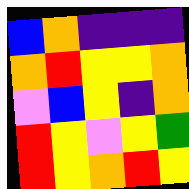[["blue", "orange", "indigo", "indigo", "indigo"], ["orange", "red", "yellow", "yellow", "orange"], ["violet", "blue", "yellow", "indigo", "orange"], ["red", "yellow", "violet", "yellow", "green"], ["red", "yellow", "orange", "red", "yellow"]]